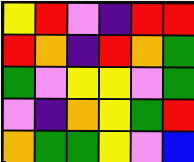[["yellow", "red", "violet", "indigo", "red", "red"], ["red", "orange", "indigo", "red", "orange", "green"], ["green", "violet", "yellow", "yellow", "violet", "green"], ["violet", "indigo", "orange", "yellow", "green", "red"], ["orange", "green", "green", "yellow", "violet", "blue"]]